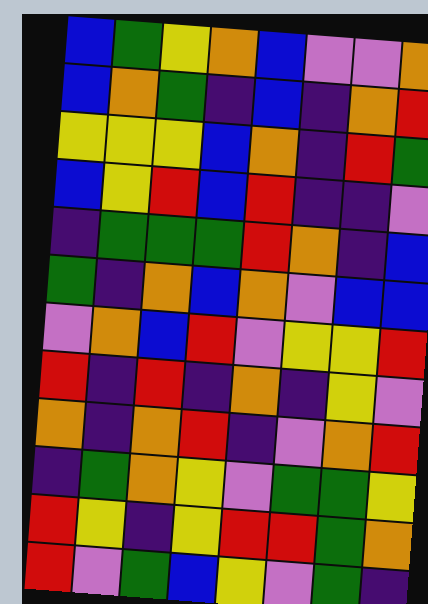[["blue", "green", "yellow", "orange", "blue", "violet", "violet", "orange"], ["blue", "orange", "green", "indigo", "blue", "indigo", "orange", "red"], ["yellow", "yellow", "yellow", "blue", "orange", "indigo", "red", "green"], ["blue", "yellow", "red", "blue", "red", "indigo", "indigo", "violet"], ["indigo", "green", "green", "green", "red", "orange", "indigo", "blue"], ["green", "indigo", "orange", "blue", "orange", "violet", "blue", "blue"], ["violet", "orange", "blue", "red", "violet", "yellow", "yellow", "red"], ["red", "indigo", "red", "indigo", "orange", "indigo", "yellow", "violet"], ["orange", "indigo", "orange", "red", "indigo", "violet", "orange", "red"], ["indigo", "green", "orange", "yellow", "violet", "green", "green", "yellow"], ["red", "yellow", "indigo", "yellow", "red", "red", "green", "orange"], ["red", "violet", "green", "blue", "yellow", "violet", "green", "indigo"]]